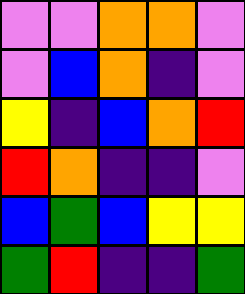[["violet", "violet", "orange", "orange", "violet"], ["violet", "blue", "orange", "indigo", "violet"], ["yellow", "indigo", "blue", "orange", "red"], ["red", "orange", "indigo", "indigo", "violet"], ["blue", "green", "blue", "yellow", "yellow"], ["green", "red", "indigo", "indigo", "green"]]